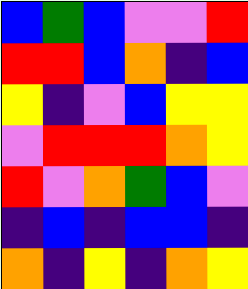[["blue", "green", "blue", "violet", "violet", "red"], ["red", "red", "blue", "orange", "indigo", "blue"], ["yellow", "indigo", "violet", "blue", "yellow", "yellow"], ["violet", "red", "red", "red", "orange", "yellow"], ["red", "violet", "orange", "green", "blue", "violet"], ["indigo", "blue", "indigo", "blue", "blue", "indigo"], ["orange", "indigo", "yellow", "indigo", "orange", "yellow"]]